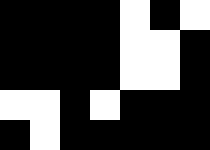[["black", "black", "black", "black", "white", "black", "white"], ["black", "black", "black", "black", "white", "white", "black"], ["black", "black", "black", "black", "white", "white", "black"], ["white", "white", "black", "white", "black", "black", "black"], ["black", "white", "black", "black", "black", "black", "black"]]